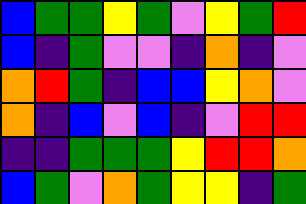[["blue", "green", "green", "yellow", "green", "violet", "yellow", "green", "red"], ["blue", "indigo", "green", "violet", "violet", "indigo", "orange", "indigo", "violet"], ["orange", "red", "green", "indigo", "blue", "blue", "yellow", "orange", "violet"], ["orange", "indigo", "blue", "violet", "blue", "indigo", "violet", "red", "red"], ["indigo", "indigo", "green", "green", "green", "yellow", "red", "red", "orange"], ["blue", "green", "violet", "orange", "green", "yellow", "yellow", "indigo", "green"]]